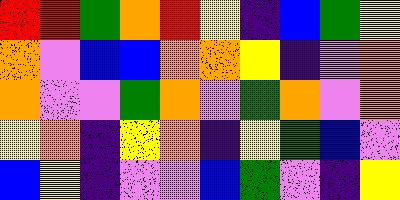[["red", "red", "green", "orange", "red", "yellow", "indigo", "blue", "green", "yellow"], ["orange", "violet", "blue", "blue", "orange", "orange", "yellow", "indigo", "violet", "orange"], ["orange", "violet", "violet", "green", "orange", "violet", "green", "orange", "violet", "orange"], ["yellow", "orange", "indigo", "yellow", "orange", "indigo", "yellow", "green", "blue", "violet"], ["blue", "yellow", "indigo", "violet", "violet", "blue", "green", "violet", "indigo", "yellow"]]